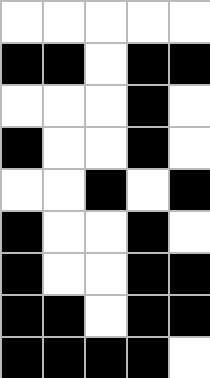[["white", "white", "white", "white", "white"], ["black", "black", "white", "black", "black"], ["white", "white", "white", "black", "white"], ["black", "white", "white", "black", "white"], ["white", "white", "black", "white", "black"], ["black", "white", "white", "black", "white"], ["black", "white", "white", "black", "black"], ["black", "black", "white", "black", "black"], ["black", "black", "black", "black", "white"]]